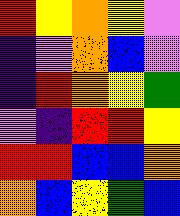[["red", "yellow", "orange", "yellow", "violet"], ["indigo", "violet", "orange", "blue", "violet"], ["indigo", "red", "orange", "yellow", "green"], ["violet", "indigo", "red", "red", "yellow"], ["red", "red", "blue", "blue", "orange"], ["orange", "blue", "yellow", "green", "blue"]]